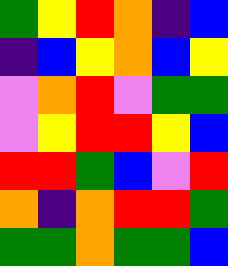[["green", "yellow", "red", "orange", "indigo", "blue"], ["indigo", "blue", "yellow", "orange", "blue", "yellow"], ["violet", "orange", "red", "violet", "green", "green"], ["violet", "yellow", "red", "red", "yellow", "blue"], ["red", "red", "green", "blue", "violet", "red"], ["orange", "indigo", "orange", "red", "red", "green"], ["green", "green", "orange", "green", "green", "blue"]]